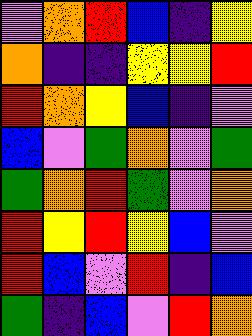[["violet", "orange", "red", "blue", "indigo", "yellow"], ["orange", "indigo", "indigo", "yellow", "yellow", "red"], ["red", "orange", "yellow", "blue", "indigo", "violet"], ["blue", "violet", "green", "orange", "violet", "green"], ["green", "orange", "red", "green", "violet", "orange"], ["red", "yellow", "red", "yellow", "blue", "violet"], ["red", "blue", "violet", "red", "indigo", "blue"], ["green", "indigo", "blue", "violet", "red", "orange"]]